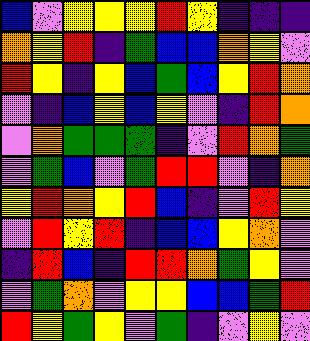[["blue", "violet", "yellow", "yellow", "yellow", "red", "yellow", "indigo", "indigo", "indigo"], ["orange", "yellow", "red", "indigo", "green", "blue", "blue", "orange", "yellow", "violet"], ["red", "yellow", "indigo", "yellow", "blue", "green", "blue", "yellow", "red", "orange"], ["violet", "indigo", "blue", "yellow", "blue", "yellow", "violet", "indigo", "red", "orange"], ["violet", "orange", "green", "green", "green", "indigo", "violet", "red", "orange", "green"], ["violet", "green", "blue", "violet", "green", "red", "red", "violet", "indigo", "orange"], ["yellow", "red", "orange", "yellow", "red", "blue", "indigo", "violet", "red", "yellow"], ["violet", "red", "yellow", "red", "indigo", "blue", "blue", "yellow", "orange", "violet"], ["indigo", "red", "blue", "indigo", "red", "red", "orange", "green", "yellow", "violet"], ["violet", "green", "orange", "violet", "yellow", "yellow", "blue", "blue", "green", "red"], ["red", "yellow", "green", "yellow", "violet", "green", "indigo", "violet", "yellow", "violet"]]